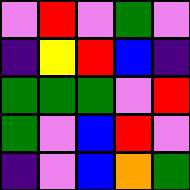[["violet", "red", "violet", "green", "violet"], ["indigo", "yellow", "red", "blue", "indigo"], ["green", "green", "green", "violet", "red"], ["green", "violet", "blue", "red", "violet"], ["indigo", "violet", "blue", "orange", "green"]]